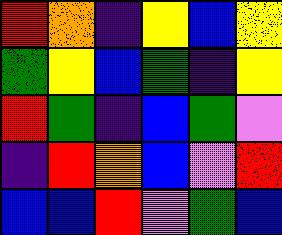[["red", "orange", "indigo", "yellow", "blue", "yellow"], ["green", "yellow", "blue", "green", "indigo", "yellow"], ["red", "green", "indigo", "blue", "green", "violet"], ["indigo", "red", "orange", "blue", "violet", "red"], ["blue", "blue", "red", "violet", "green", "blue"]]